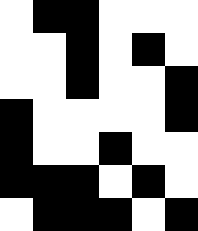[["white", "black", "black", "white", "white", "white"], ["white", "white", "black", "white", "black", "white"], ["white", "white", "black", "white", "white", "black"], ["black", "white", "white", "white", "white", "black"], ["black", "white", "white", "black", "white", "white"], ["black", "black", "black", "white", "black", "white"], ["white", "black", "black", "black", "white", "black"]]